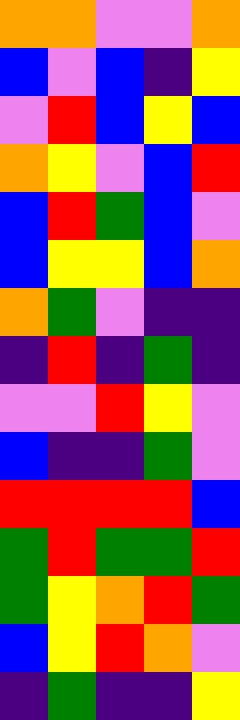[["orange", "orange", "violet", "violet", "orange"], ["blue", "violet", "blue", "indigo", "yellow"], ["violet", "red", "blue", "yellow", "blue"], ["orange", "yellow", "violet", "blue", "red"], ["blue", "red", "green", "blue", "violet"], ["blue", "yellow", "yellow", "blue", "orange"], ["orange", "green", "violet", "indigo", "indigo"], ["indigo", "red", "indigo", "green", "indigo"], ["violet", "violet", "red", "yellow", "violet"], ["blue", "indigo", "indigo", "green", "violet"], ["red", "red", "red", "red", "blue"], ["green", "red", "green", "green", "red"], ["green", "yellow", "orange", "red", "green"], ["blue", "yellow", "red", "orange", "violet"], ["indigo", "green", "indigo", "indigo", "yellow"]]